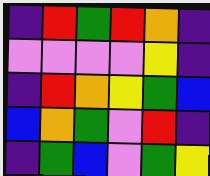[["indigo", "red", "green", "red", "orange", "indigo"], ["violet", "violet", "violet", "violet", "yellow", "indigo"], ["indigo", "red", "orange", "yellow", "green", "blue"], ["blue", "orange", "green", "violet", "red", "indigo"], ["indigo", "green", "blue", "violet", "green", "yellow"]]